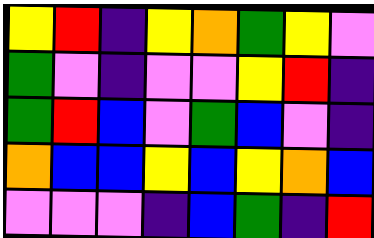[["yellow", "red", "indigo", "yellow", "orange", "green", "yellow", "violet"], ["green", "violet", "indigo", "violet", "violet", "yellow", "red", "indigo"], ["green", "red", "blue", "violet", "green", "blue", "violet", "indigo"], ["orange", "blue", "blue", "yellow", "blue", "yellow", "orange", "blue"], ["violet", "violet", "violet", "indigo", "blue", "green", "indigo", "red"]]